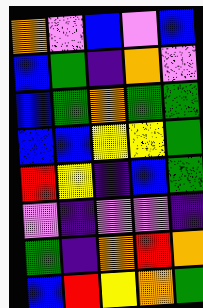[["orange", "violet", "blue", "violet", "blue"], ["blue", "green", "indigo", "orange", "violet"], ["blue", "green", "orange", "green", "green"], ["blue", "blue", "yellow", "yellow", "green"], ["red", "yellow", "indigo", "blue", "green"], ["violet", "indigo", "violet", "violet", "indigo"], ["green", "indigo", "orange", "red", "orange"], ["blue", "red", "yellow", "orange", "green"]]